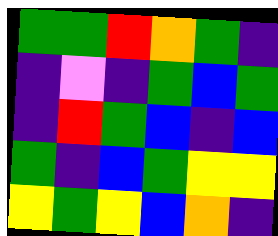[["green", "green", "red", "orange", "green", "indigo"], ["indigo", "violet", "indigo", "green", "blue", "green"], ["indigo", "red", "green", "blue", "indigo", "blue"], ["green", "indigo", "blue", "green", "yellow", "yellow"], ["yellow", "green", "yellow", "blue", "orange", "indigo"]]